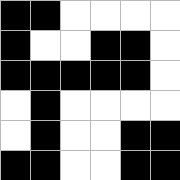[["black", "black", "white", "white", "white", "white"], ["black", "white", "white", "black", "black", "white"], ["black", "black", "black", "black", "black", "white"], ["white", "black", "white", "white", "white", "white"], ["white", "black", "white", "white", "black", "black"], ["black", "black", "white", "white", "black", "black"]]